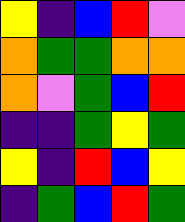[["yellow", "indigo", "blue", "red", "violet"], ["orange", "green", "green", "orange", "orange"], ["orange", "violet", "green", "blue", "red"], ["indigo", "indigo", "green", "yellow", "green"], ["yellow", "indigo", "red", "blue", "yellow"], ["indigo", "green", "blue", "red", "green"]]